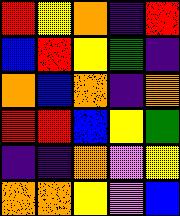[["red", "yellow", "orange", "indigo", "red"], ["blue", "red", "yellow", "green", "indigo"], ["orange", "blue", "orange", "indigo", "orange"], ["red", "red", "blue", "yellow", "green"], ["indigo", "indigo", "orange", "violet", "yellow"], ["orange", "orange", "yellow", "violet", "blue"]]